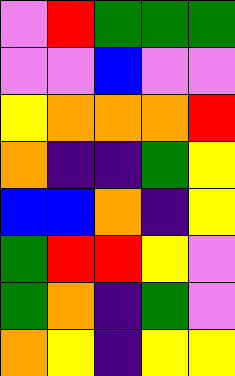[["violet", "red", "green", "green", "green"], ["violet", "violet", "blue", "violet", "violet"], ["yellow", "orange", "orange", "orange", "red"], ["orange", "indigo", "indigo", "green", "yellow"], ["blue", "blue", "orange", "indigo", "yellow"], ["green", "red", "red", "yellow", "violet"], ["green", "orange", "indigo", "green", "violet"], ["orange", "yellow", "indigo", "yellow", "yellow"]]